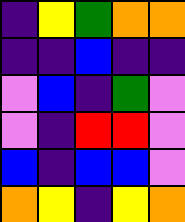[["indigo", "yellow", "green", "orange", "orange"], ["indigo", "indigo", "blue", "indigo", "indigo"], ["violet", "blue", "indigo", "green", "violet"], ["violet", "indigo", "red", "red", "violet"], ["blue", "indigo", "blue", "blue", "violet"], ["orange", "yellow", "indigo", "yellow", "orange"]]